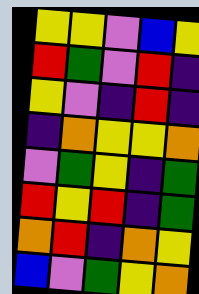[["yellow", "yellow", "violet", "blue", "yellow"], ["red", "green", "violet", "red", "indigo"], ["yellow", "violet", "indigo", "red", "indigo"], ["indigo", "orange", "yellow", "yellow", "orange"], ["violet", "green", "yellow", "indigo", "green"], ["red", "yellow", "red", "indigo", "green"], ["orange", "red", "indigo", "orange", "yellow"], ["blue", "violet", "green", "yellow", "orange"]]